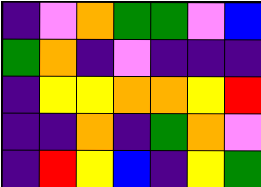[["indigo", "violet", "orange", "green", "green", "violet", "blue"], ["green", "orange", "indigo", "violet", "indigo", "indigo", "indigo"], ["indigo", "yellow", "yellow", "orange", "orange", "yellow", "red"], ["indigo", "indigo", "orange", "indigo", "green", "orange", "violet"], ["indigo", "red", "yellow", "blue", "indigo", "yellow", "green"]]